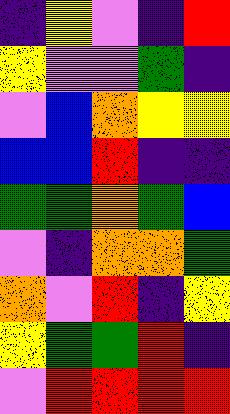[["indigo", "yellow", "violet", "indigo", "red"], ["yellow", "violet", "violet", "green", "indigo"], ["violet", "blue", "orange", "yellow", "yellow"], ["blue", "blue", "red", "indigo", "indigo"], ["green", "green", "orange", "green", "blue"], ["violet", "indigo", "orange", "orange", "green"], ["orange", "violet", "red", "indigo", "yellow"], ["yellow", "green", "green", "red", "indigo"], ["violet", "red", "red", "red", "red"]]